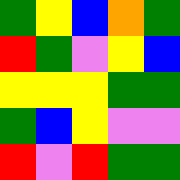[["green", "yellow", "blue", "orange", "green"], ["red", "green", "violet", "yellow", "blue"], ["yellow", "yellow", "yellow", "green", "green"], ["green", "blue", "yellow", "violet", "violet"], ["red", "violet", "red", "green", "green"]]